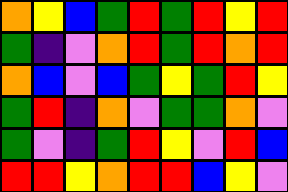[["orange", "yellow", "blue", "green", "red", "green", "red", "yellow", "red"], ["green", "indigo", "violet", "orange", "red", "green", "red", "orange", "red"], ["orange", "blue", "violet", "blue", "green", "yellow", "green", "red", "yellow"], ["green", "red", "indigo", "orange", "violet", "green", "green", "orange", "violet"], ["green", "violet", "indigo", "green", "red", "yellow", "violet", "red", "blue"], ["red", "red", "yellow", "orange", "red", "red", "blue", "yellow", "violet"]]